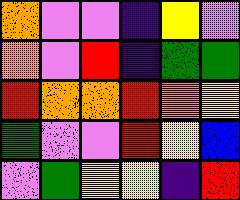[["orange", "violet", "violet", "indigo", "yellow", "violet"], ["orange", "violet", "red", "indigo", "green", "green"], ["red", "orange", "orange", "red", "orange", "yellow"], ["green", "violet", "violet", "red", "yellow", "blue"], ["violet", "green", "yellow", "yellow", "indigo", "red"]]